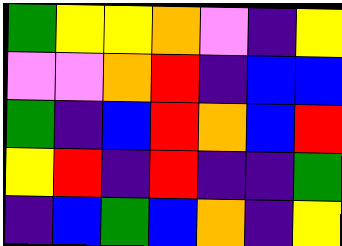[["green", "yellow", "yellow", "orange", "violet", "indigo", "yellow"], ["violet", "violet", "orange", "red", "indigo", "blue", "blue"], ["green", "indigo", "blue", "red", "orange", "blue", "red"], ["yellow", "red", "indigo", "red", "indigo", "indigo", "green"], ["indigo", "blue", "green", "blue", "orange", "indigo", "yellow"]]